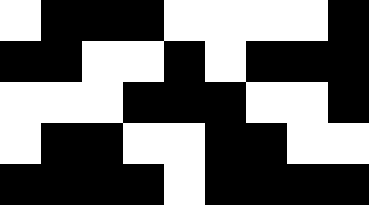[["white", "black", "black", "black", "white", "white", "white", "white", "black"], ["black", "black", "white", "white", "black", "white", "black", "black", "black"], ["white", "white", "white", "black", "black", "black", "white", "white", "black"], ["white", "black", "black", "white", "white", "black", "black", "white", "white"], ["black", "black", "black", "black", "white", "black", "black", "black", "black"]]